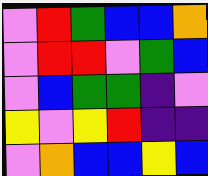[["violet", "red", "green", "blue", "blue", "orange"], ["violet", "red", "red", "violet", "green", "blue"], ["violet", "blue", "green", "green", "indigo", "violet"], ["yellow", "violet", "yellow", "red", "indigo", "indigo"], ["violet", "orange", "blue", "blue", "yellow", "blue"]]